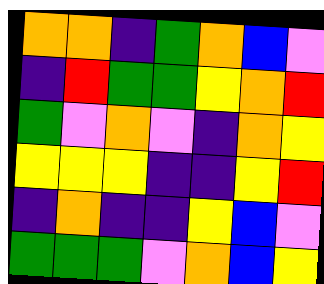[["orange", "orange", "indigo", "green", "orange", "blue", "violet"], ["indigo", "red", "green", "green", "yellow", "orange", "red"], ["green", "violet", "orange", "violet", "indigo", "orange", "yellow"], ["yellow", "yellow", "yellow", "indigo", "indigo", "yellow", "red"], ["indigo", "orange", "indigo", "indigo", "yellow", "blue", "violet"], ["green", "green", "green", "violet", "orange", "blue", "yellow"]]